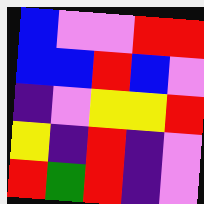[["blue", "violet", "violet", "red", "red"], ["blue", "blue", "red", "blue", "violet"], ["indigo", "violet", "yellow", "yellow", "red"], ["yellow", "indigo", "red", "indigo", "violet"], ["red", "green", "red", "indigo", "violet"]]